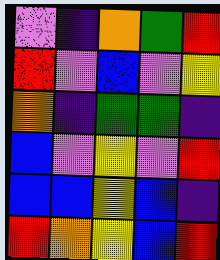[["violet", "indigo", "orange", "green", "red"], ["red", "violet", "blue", "violet", "yellow"], ["orange", "indigo", "green", "green", "indigo"], ["blue", "violet", "yellow", "violet", "red"], ["blue", "blue", "yellow", "blue", "indigo"], ["red", "orange", "yellow", "blue", "red"]]